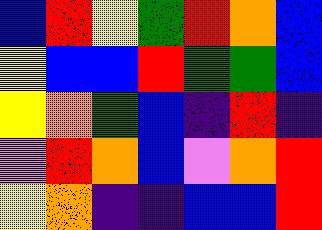[["blue", "red", "yellow", "green", "red", "orange", "blue"], ["yellow", "blue", "blue", "red", "green", "green", "blue"], ["yellow", "orange", "green", "blue", "indigo", "red", "indigo"], ["violet", "red", "orange", "blue", "violet", "orange", "red"], ["yellow", "orange", "indigo", "indigo", "blue", "blue", "red"]]